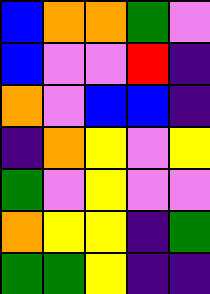[["blue", "orange", "orange", "green", "violet"], ["blue", "violet", "violet", "red", "indigo"], ["orange", "violet", "blue", "blue", "indigo"], ["indigo", "orange", "yellow", "violet", "yellow"], ["green", "violet", "yellow", "violet", "violet"], ["orange", "yellow", "yellow", "indigo", "green"], ["green", "green", "yellow", "indigo", "indigo"]]